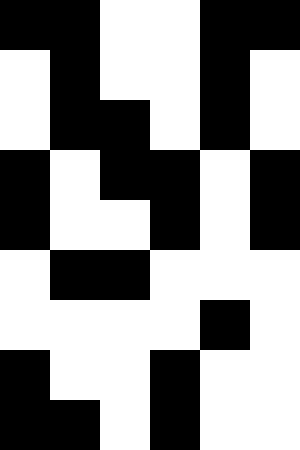[["black", "black", "white", "white", "black", "black"], ["white", "black", "white", "white", "black", "white"], ["white", "black", "black", "white", "black", "white"], ["black", "white", "black", "black", "white", "black"], ["black", "white", "white", "black", "white", "black"], ["white", "black", "black", "white", "white", "white"], ["white", "white", "white", "white", "black", "white"], ["black", "white", "white", "black", "white", "white"], ["black", "black", "white", "black", "white", "white"]]